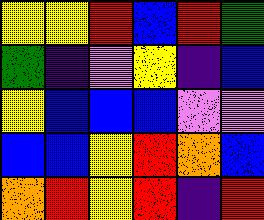[["yellow", "yellow", "red", "blue", "red", "green"], ["green", "indigo", "violet", "yellow", "indigo", "blue"], ["yellow", "blue", "blue", "blue", "violet", "violet"], ["blue", "blue", "yellow", "red", "orange", "blue"], ["orange", "red", "yellow", "red", "indigo", "red"]]